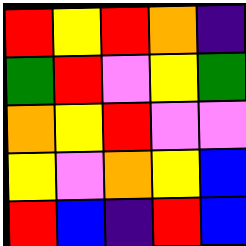[["red", "yellow", "red", "orange", "indigo"], ["green", "red", "violet", "yellow", "green"], ["orange", "yellow", "red", "violet", "violet"], ["yellow", "violet", "orange", "yellow", "blue"], ["red", "blue", "indigo", "red", "blue"]]